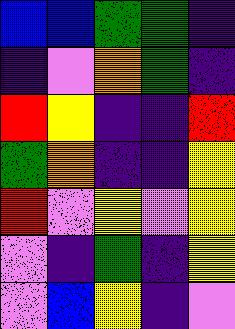[["blue", "blue", "green", "green", "indigo"], ["indigo", "violet", "orange", "green", "indigo"], ["red", "yellow", "indigo", "indigo", "red"], ["green", "orange", "indigo", "indigo", "yellow"], ["red", "violet", "yellow", "violet", "yellow"], ["violet", "indigo", "green", "indigo", "yellow"], ["violet", "blue", "yellow", "indigo", "violet"]]